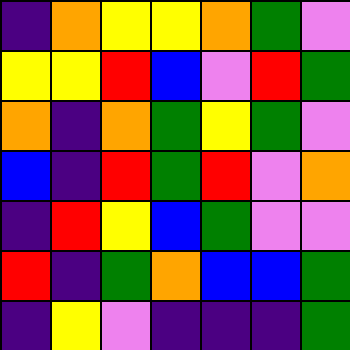[["indigo", "orange", "yellow", "yellow", "orange", "green", "violet"], ["yellow", "yellow", "red", "blue", "violet", "red", "green"], ["orange", "indigo", "orange", "green", "yellow", "green", "violet"], ["blue", "indigo", "red", "green", "red", "violet", "orange"], ["indigo", "red", "yellow", "blue", "green", "violet", "violet"], ["red", "indigo", "green", "orange", "blue", "blue", "green"], ["indigo", "yellow", "violet", "indigo", "indigo", "indigo", "green"]]